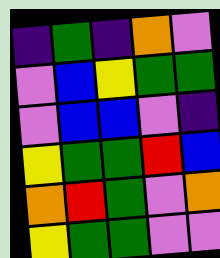[["indigo", "green", "indigo", "orange", "violet"], ["violet", "blue", "yellow", "green", "green"], ["violet", "blue", "blue", "violet", "indigo"], ["yellow", "green", "green", "red", "blue"], ["orange", "red", "green", "violet", "orange"], ["yellow", "green", "green", "violet", "violet"]]